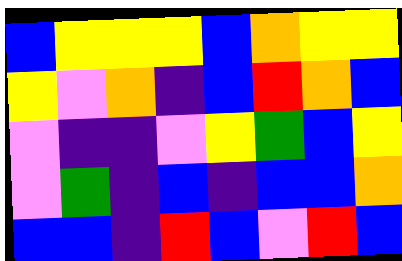[["blue", "yellow", "yellow", "yellow", "blue", "orange", "yellow", "yellow"], ["yellow", "violet", "orange", "indigo", "blue", "red", "orange", "blue"], ["violet", "indigo", "indigo", "violet", "yellow", "green", "blue", "yellow"], ["violet", "green", "indigo", "blue", "indigo", "blue", "blue", "orange"], ["blue", "blue", "indigo", "red", "blue", "violet", "red", "blue"]]